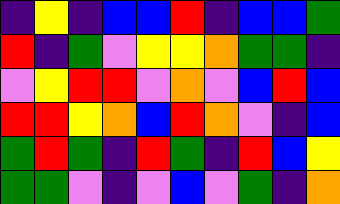[["indigo", "yellow", "indigo", "blue", "blue", "red", "indigo", "blue", "blue", "green"], ["red", "indigo", "green", "violet", "yellow", "yellow", "orange", "green", "green", "indigo"], ["violet", "yellow", "red", "red", "violet", "orange", "violet", "blue", "red", "blue"], ["red", "red", "yellow", "orange", "blue", "red", "orange", "violet", "indigo", "blue"], ["green", "red", "green", "indigo", "red", "green", "indigo", "red", "blue", "yellow"], ["green", "green", "violet", "indigo", "violet", "blue", "violet", "green", "indigo", "orange"]]